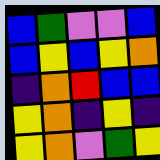[["blue", "green", "violet", "violet", "blue"], ["blue", "yellow", "blue", "yellow", "orange"], ["indigo", "orange", "red", "blue", "blue"], ["yellow", "orange", "indigo", "yellow", "indigo"], ["yellow", "orange", "violet", "green", "yellow"]]